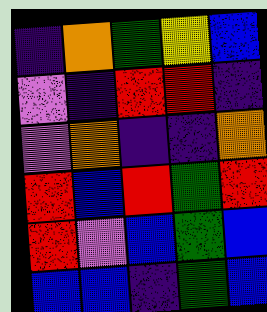[["indigo", "orange", "green", "yellow", "blue"], ["violet", "indigo", "red", "red", "indigo"], ["violet", "orange", "indigo", "indigo", "orange"], ["red", "blue", "red", "green", "red"], ["red", "violet", "blue", "green", "blue"], ["blue", "blue", "indigo", "green", "blue"]]